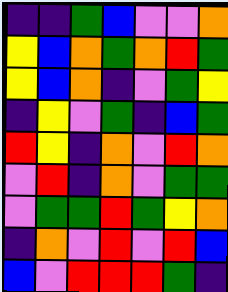[["indigo", "indigo", "green", "blue", "violet", "violet", "orange"], ["yellow", "blue", "orange", "green", "orange", "red", "green"], ["yellow", "blue", "orange", "indigo", "violet", "green", "yellow"], ["indigo", "yellow", "violet", "green", "indigo", "blue", "green"], ["red", "yellow", "indigo", "orange", "violet", "red", "orange"], ["violet", "red", "indigo", "orange", "violet", "green", "green"], ["violet", "green", "green", "red", "green", "yellow", "orange"], ["indigo", "orange", "violet", "red", "violet", "red", "blue"], ["blue", "violet", "red", "red", "red", "green", "indigo"]]